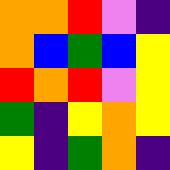[["orange", "orange", "red", "violet", "indigo"], ["orange", "blue", "green", "blue", "yellow"], ["red", "orange", "red", "violet", "yellow"], ["green", "indigo", "yellow", "orange", "yellow"], ["yellow", "indigo", "green", "orange", "indigo"]]